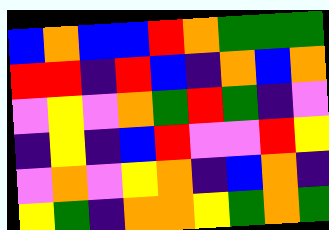[["blue", "orange", "blue", "blue", "red", "orange", "green", "green", "green"], ["red", "red", "indigo", "red", "blue", "indigo", "orange", "blue", "orange"], ["violet", "yellow", "violet", "orange", "green", "red", "green", "indigo", "violet"], ["indigo", "yellow", "indigo", "blue", "red", "violet", "violet", "red", "yellow"], ["violet", "orange", "violet", "yellow", "orange", "indigo", "blue", "orange", "indigo"], ["yellow", "green", "indigo", "orange", "orange", "yellow", "green", "orange", "green"]]